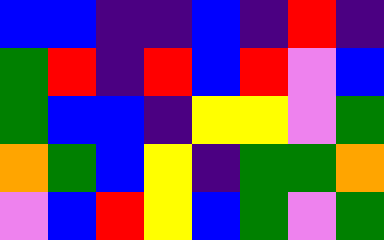[["blue", "blue", "indigo", "indigo", "blue", "indigo", "red", "indigo"], ["green", "red", "indigo", "red", "blue", "red", "violet", "blue"], ["green", "blue", "blue", "indigo", "yellow", "yellow", "violet", "green"], ["orange", "green", "blue", "yellow", "indigo", "green", "green", "orange"], ["violet", "blue", "red", "yellow", "blue", "green", "violet", "green"]]